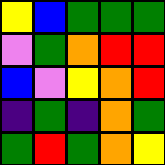[["yellow", "blue", "green", "green", "green"], ["violet", "green", "orange", "red", "red"], ["blue", "violet", "yellow", "orange", "red"], ["indigo", "green", "indigo", "orange", "green"], ["green", "red", "green", "orange", "yellow"]]